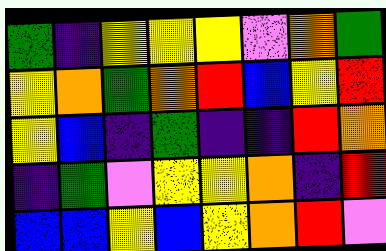[["green", "indigo", "yellow", "yellow", "yellow", "violet", "orange", "green"], ["yellow", "orange", "green", "orange", "red", "blue", "yellow", "red"], ["yellow", "blue", "indigo", "green", "indigo", "indigo", "red", "orange"], ["indigo", "green", "violet", "yellow", "yellow", "orange", "indigo", "red"], ["blue", "blue", "yellow", "blue", "yellow", "orange", "red", "violet"]]